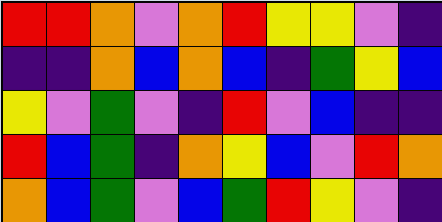[["red", "red", "orange", "violet", "orange", "red", "yellow", "yellow", "violet", "indigo"], ["indigo", "indigo", "orange", "blue", "orange", "blue", "indigo", "green", "yellow", "blue"], ["yellow", "violet", "green", "violet", "indigo", "red", "violet", "blue", "indigo", "indigo"], ["red", "blue", "green", "indigo", "orange", "yellow", "blue", "violet", "red", "orange"], ["orange", "blue", "green", "violet", "blue", "green", "red", "yellow", "violet", "indigo"]]